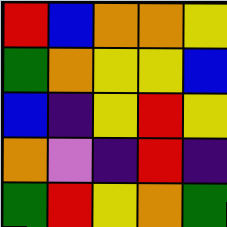[["red", "blue", "orange", "orange", "yellow"], ["green", "orange", "yellow", "yellow", "blue"], ["blue", "indigo", "yellow", "red", "yellow"], ["orange", "violet", "indigo", "red", "indigo"], ["green", "red", "yellow", "orange", "green"]]